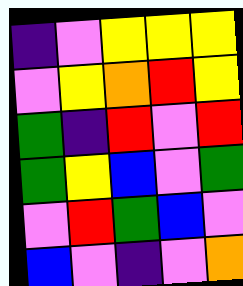[["indigo", "violet", "yellow", "yellow", "yellow"], ["violet", "yellow", "orange", "red", "yellow"], ["green", "indigo", "red", "violet", "red"], ["green", "yellow", "blue", "violet", "green"], ["violet", "red", "green", "blue", "violet"], ["blue", "violet", "indigo", "violet", "orange"]]